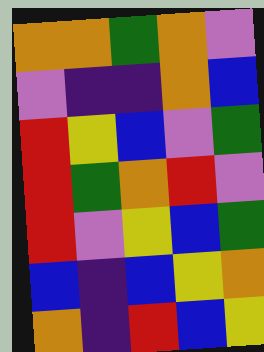[["orange", "orange", "green", "orange", "violet"], ["violet", "indigo", "indigo", "orange", "blue"], ["red", "yellow", "blue", "violet", "green"], ["red", "green", "orange", "red", "violet"], ["red", "violet", "yellow", "blue", "green"], ["blue", "indigo", "blue", "yellow", "orange"], ["orange", "indigo", "red", "blue", "yellow"]]